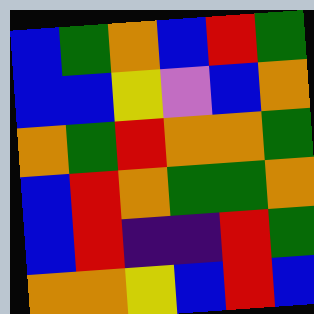[["blue", "green", "orange", "blue", "red", "green"], ["blue", "blue", "yellow", "violet", "blue", "orange"], ["orange", "green", "red", "orange", "orange", "green"], ["blue", "red", "orange", "green", "green", "orange"], ["blue", "red", "indigo", "indigo", "red", "green"], ["orange", "orange", "yellow", "blue", "red", "blue"]]